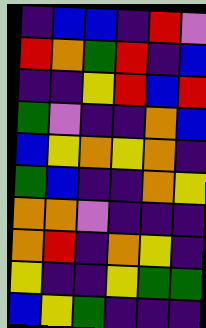[["indigo", "blue", "blue", "indigo", "red", "violet"], ["red", "orange", "green", "red", "indigo", "blue"], ["indigo", "indigo", "yellow", "red", "blue", "red"], ["green", "violet", "indigo", "indigo", "orange", "blue"], ["blue", "yellow", "orange", "yellow", "orange", "indigo"], ["green", "blue", "indigo", "indigo", "orange", "yellow"], ["orange", "orange", "violet", "indigo", "indigo", "indigo"], ["orange", "red", "indigo", "orange", "yellow", "indigo"], ["yellow", "indigo", "indigo", "yellow", "green", "green"], ["blue", "yellow", "green", "indigo", "indigo", "indigo"]]